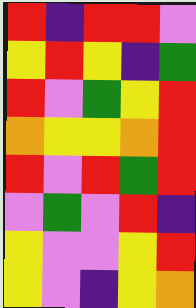[["red", "indigo", "red", "red", "violet"], ["yellow", "red", "yellow", "indigo", "green"], ["red", "violet", "green", "yellow", "red"], ["orange", "yellow", "yellow", "orange", "red"], ["red", "violet", "red", "green", "red"], ["violet", "green", "violet", "red", "indigo"], ["yellow", "violet", "violet", "yellow", "red"], ["yellow", "violet", "indigo", "yellow", "orange"]]